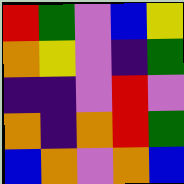[["red", "green", "violet", "blue", "yellow"], ["orange", "yellow", "violet", "indigo", "green"], ["indigo", "indigo", "violet", "red", "violet"], ["orange", "indigo", "orange", "red", "green"], ["blue", "orange", "violet", "orange", "blue"]]